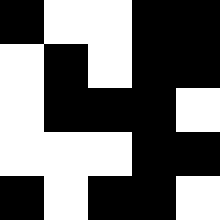[["black", "white", "white", "black", "black"], ["white", "black", "white", "black", "black"], ["white", "black", "black", "black", "white"], ["white", "white", "white", "black", "black"], ["black", "white", "black", "black", "white"]]